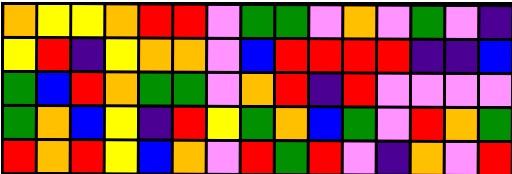[["orange", "yellow", "yellow", "orange", "red", "red", "violet", "green", "green", "violet", "orange", "violet", "green", "violet", "indigo"], ["yellow", "red", "indigo", "yellow", "orange", "orange", "violet", "blue", "red", "red", "red", "red", "indigo", "indigo", "blue"], ["green", "blue", "red", "orange", "green", "green", "violet", "orange", "red", "indigo", "red", "violet", "violet", "violet", "violet"], ["green", "orange", "blue", "yellow", "indigo", "red", "yellow", "green", "orange", "blue", "green", "violet", "red", "orange", "green"], ["red", "orange", "red", "yellow", "blue", "orange", "violet", "red", "green", "red", "violet", "indigo", "orange", "violet", "red"]]